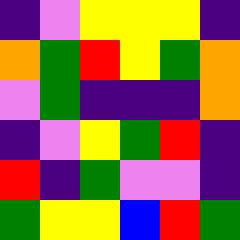[["indigo", "violet", "yellow", "yellow", "yellow", "indigo"], ["orange", "green", "red", "yellow", "green", "orange"], ["violet", "green", "indigo", "indigo", "indigo", "orange"], ["indigo", "violet", "yellow", "green", "red", "indigo"], ["red", "indigo", "green", "violet", "violet", "indigo"], ["green", "yellow", "yellow", "blue", "red", "green"]]